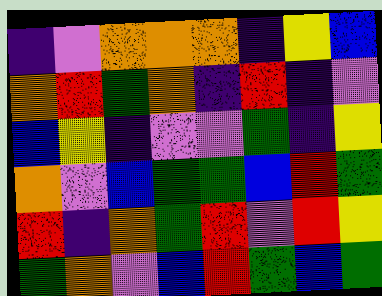[["indigo", "violet", "orange", "orange", "orange", "indigo", "yellow", "blue"], ["orange", "red", "green", "orange", "indigo", "red", "indigo", "violet"], ["blue", "yellow", "indigo", "violet", "violet", "green", "indigo", "yellow"], ["orange", "violet", "blue", "green", "green", "blue", "red", "green"], ["red", "indigo", "orange", "green", "red", "violet", "red", "yellow"], ["green", "orange", "violet", "blue", "red", "green", "blue", "green"]]